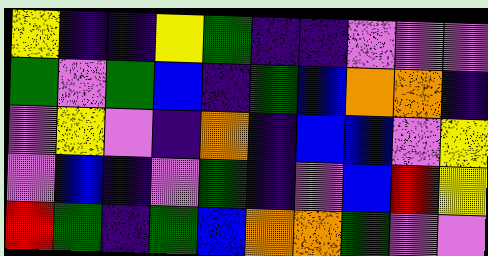[["yellow", "indigo", "indigo", "yellow", "green", "indigo", "indigo", "violet", "violet", "violet"], ["green", "violet", "green", "blue", "indigo", "green", "blue", "orange", "orange", "indigo"], ["violet", "yellow", "violet", "indigo", "orange", "indigo", "blue", "blue", "violet", "yellow"], ["violet", "blue", "indigo", "violet", "green", "indigo", "violet", "blue", "red", "yellow"], ["red", "green", "indigo", "green", "blue", "orange", "orange", "green", "violet", "violet"]]